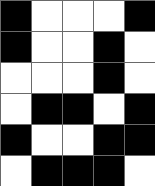[["black", "white", "white", "white", "black"], ["black", "white", "white", "black", "white"], ["white", "white", "white", "black", "white"], ["white", "black", "black", "white", "black"], ["black", "white", "white", "black", "black"], ["white", "black", "black", "black", "white"]]